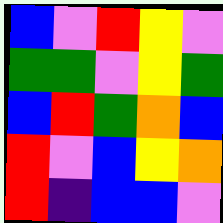[["blue", "violet", "red", "yellow", "violet"], ["green", "green", "violet", "yellow", "green"], ["blue", "red", "green", "orange", "blue"], ["red", "violet", "blue", "yellow", "orange"], ["red", "indigo", "blue", "blue", "violet"]]